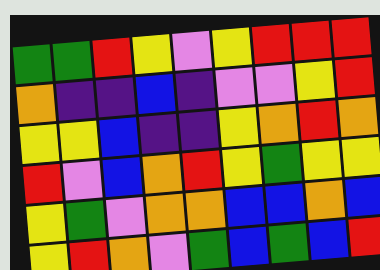[["green", "green", "red", "yellow", "violet", "yellow", "red", "red", "red"], ["orange", "indigo", "indigo", "blue", "indigo", "violet", "violet", "yellow", "red"], ["yellow", "yellow", "blue", "indigo", "indigo", "yellow", "orange", "red", "orange"], ["red", "violet", "blue", "orange", "red", "yellow", "green", "yellow", "yellow"], ["yellow", "green", "violet", "orange", "orange", "blue", "blue", "orange", "blue"], ["yellow", "red", "orange", "violet", "green", "blue", "green", "blue", "red"]]